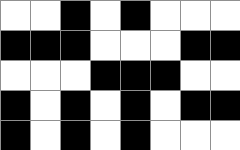[["white", "white", "black", "white", "black", "white", "white", "white"], ["black", "black", "black", "white", "white", "white", "black", "black"], ["white", "white", "white", "black", "black", "black", "white", "white"], ["black", "white", "black", "white", "black", "white", "black", "black"], ["black", "white", "black", "white", "black", "white", "white", "white"]]